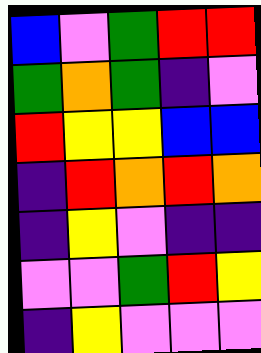[["blue", "violet", "green", "red", "red"], ["green", "orange", "green", "indigo", "violet"], ["red", "yellow", "yellow", "blue", "blue"], ["indigo", "red", "orange", "red", "orange"], ["indigo", "yellow", "violet", "indigo", "indigo"], ["violet", "violet", "green", "red", "yellow"], ["indigo", "yellow", "violet", "violet", "violet"]]